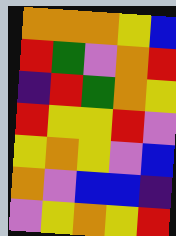[["orange", "orange", "orange", "yellow", "blue"], ["red", "green", "violet", "orange", "red"], ["indigo", "red", "green", "orange", "yellow"], ["red", "yellow", "yellow", "red", "violet"], ["yellow", "orange", "yellow", "violet", "blue"], ["orange", "violet", "blue", "blue", "indigo"], ["violet", "yellow", "orange", "yellow", "red"]]